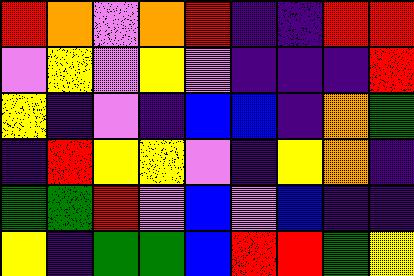[["red", "orange", "violet", "orange", "red", "indigo", "indigo", "red", "red"], ["violet", "yellow", "violet", "yellow", "violet", "indigo", "indigo", "indigo", "red"], ["yellow", "indigo", "violet", "indigo", "blue", "blue", "indigo", "orange", "green"], ["indigo", "red", "yellow", "yellow", "violet", "indigo", "yellow", "orange", "indigo"], ["green", "green", "red", "violet", "blue", "violet", "blue", "indigo", "indigo"], ["yellow", "indigo", "green", "green", "blue", "red", "red", "green", "yellow"]]